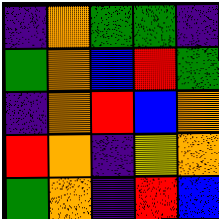[["indigo", "orange", "green", "green", "indigo"], ["green", "orange", "blue", "red", "green"], ["indigo", "orange", "red", "blue", "orange"], ["red", "orange", "indigo", "yellow", "orange"], ["green", "orange", "indigo", "red", "blue"]]